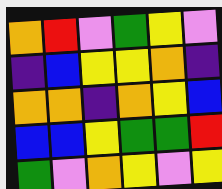[["orange", "red", "violet", "green", "yellow", "violet"], ["indigo", "blue", "yellow", "yellow", "orange", "indigo"], ["orange", "orange", "indigo", "orange", "yellow", "blue"], ["blue", "blue", "yellow", "green", "green", "red"], ["green", "violet", "orange", "yellow", "violet", "yellow"]]